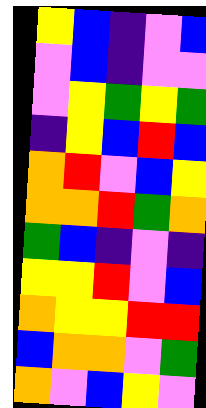[["yellow", "blue", "indigo", "violet", "blue"], ["violet", "blue", "indigo", "violet", "violet"], ["violet", "yellow", "green", "yellow", "green"], ["indigo", "yellow", "blue", "red", "blue"], ["orange", "red", "violet", "blue", "yellow"], ["orange", "orange", "red", "green", "orange"], ["green", "blue", "indigo", "violet", "indigo"], ["yellow", "yellow", "red", "violet", "blue"], ["orange", "yellow", "yellow", "red", "red"], ["blue", "orange", "orange", "violet", "green"], ["orange", "violet", "blue", "yellow", "violet"]]